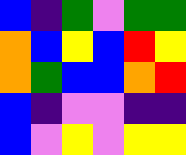[["blue", "indigo", "green", "violet", "green", "green"], ["orange", "blue", "yellow", "blue", "red", "yellow"], ["orange", "green", "blue", "blue", "orange", "red"], ["blue", "indigo", "violet", "violet", "indigo", "indigo"], ["blue", "violet", "yellow", "violet", "yellow", "yellow"]]